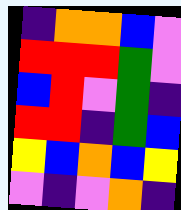[["indigo", "orange", "orange", "blue", "violet"], ["red", "red", "red", "green", "violet"], ["blue", "red", "violet", "green", "indigo"], ["red", "red", "indigo", "green", "blue"], ["yellow", "blue", "orange", "blue", "yellow"], ["violet", "indigo", "violet", "orange", "indigo"]]